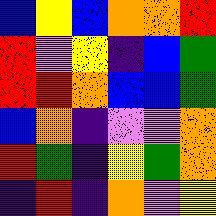[["blue", "yellow", "blue", "orange", "orange", "red"], ["red", "violet", "yellow", "indigo", "blue", "green"], ["red", "red", "orange", "blue", "blue", "green"], ["blue", "orange", "indigo", "violet", "violet", "orange"], ["red", "green", "indigo", "yellow", "green", "orange"], ["indigo", "red", "indigo", "orange", "violet", "yellow"]]